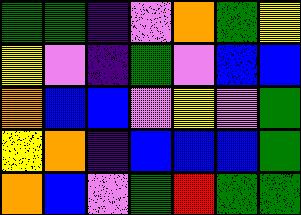[["green", "green", "indigo", "violet", "orange", "green", "yellow"], ["yellow", "violet", "indigo", "green", "violet", "blue", "blue"], ["orange", "blue", "blue", "violet", "yellow", "violet", "green"], ["yellow", "orange", "indigo", "blue", "blue", "blue", "green"], ["orange", "blue", "violet", "green", "red", "green", "green"]]